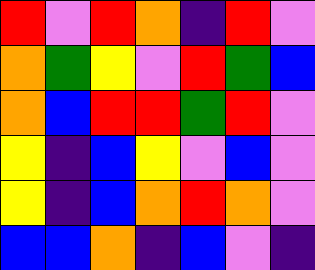[["red", "violet", "red", "orange", "indigo", "red", "violet"], ["orange", "green", "yellow", "violet", "red", "green", "blue"], ["orange", "blue", "red", "red", "green", "red", "violet"], ["yellow", "indigo", "blue", "yellow", "violet", "blue", "violet"], ["yellow", "indigo", "blue", "orange", "red", "orange", "violet"], ["blue", "blue", "orange", "indigo", "blue", "violet", "indigo"]]